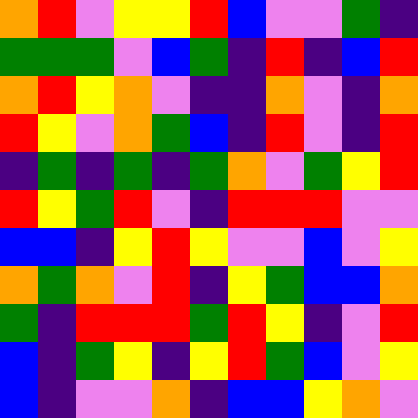[["orange", "red", "violet", "yellow", "yellow", "red", "blue", "violet", "violet", "green", "indigo"], ["green", "green", "green", "violet", "blue", "green", "indigo", "red", "indigo", "blue", "red"], ["orange", "red", "yellow", "orange", "violet", "indigo", "indigo", "orange", "violet", "indigo", "orange"], ["red", "yellow", "violet", "orange", "green", "blue", "indigo", "red", "violet", "indigo", "red"], ["indigo", "green", "indigo", "green", "indigo", "green", "orange", "violet", "green", "yellow", "red"], ["red", "yellow", "green", "red", "violet", "indigo", "red", "red", "red", "violet", "violet"], ["blue", "blue", "indigo", "yellow", "red", "yellow", "violet", "violet", "blue", "violet", "yellow"], ["orange", "green", "orange", "violet", "red", "indigo", "yellow", "green", "blue", "blue", "orange"], ["green", "indigo", "red", "red", "red", "green", "red", "yellow", "indigo", "violet", "red"], ["blue", "indigo", "green", "yellow", "indigo", "yellow", "red", "green", "blue", "violet", "yellow"], ["blue", "indigo", "violet", "violet", "orange", "indigo", "blue", "blue", "yellow", "orange", "violet"]]